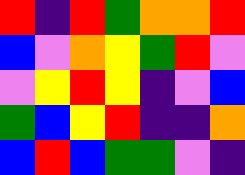[["red", "indigo", "red", "green", "orange", "orange", "red"], ["blue", "violet", "orange", "yellow", "green", "red", "violet"], ["violet", "yellow", "red", "yellow", "indigo", "violet", "blue"], ["green", "blue", "yellow", "red", "indigo", "indigo", "orange"], ["blue", "red", "blue", "green", "green", "violet", "indigo"]]